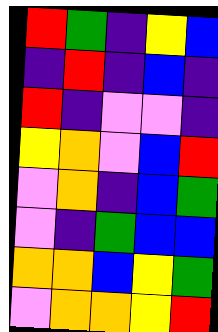[["red", "green", "indigo", "yellow", "blue"], ["indigo", "red", "indigo", "blue", "indigo"], ["red", "indigo", "violet", "violet", "indigo"], ["yellow", "orange", "violet", "blue", "red"], ["violet", "orange", "indigo", "blue", "green"], ["violet", "indigo", "green", "blue", "blue"], ["orange", "orange", "blue", "yellow", "green"], ["violet", "orange", "orange", "yellow", "red"]]